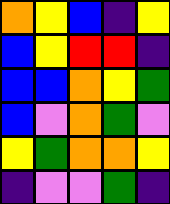[["orange", "yellow", "blue", "indigo", "yellow"], ["blue", "yellow", "red", "red", "indigo"], ["blue", "blue", "orange", "yellow", "green"], ["blue", "violet", "orange", "green", "violet"], ["yellow", "green", "orange", "orange", "yellow"], ["indigo", "violet", "violet", "green", "indigo"]]